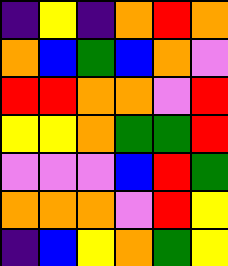[["indigo", "yellow", "indigo", "orange", "red", "orange"], ["orange", "blue", "green", "blue", "orange", "violet"], ["red", "red", "orange", "orange", "violet", "red"], ["yellow", "yellow", "orange", "green", "green", "red"], ["violet", "violet", "violet", "blue", "red", "green"], ["orange", "orange", "orange", "violet", "red", "yellow"], ["indigo", "blue", "yellow", "orange", "green", "yellow"]]